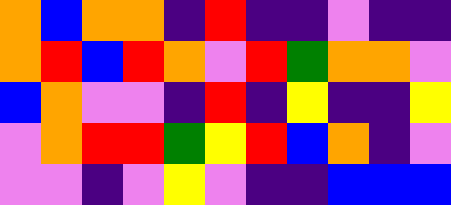[["orange", "blue", "orange", "orange", "indigo", "red", "indigo", "indigo", "violet", "indigo", "indigo"], ["orange", "red", "blue", "red", "orange", "violet", "red", "green", "orange", "orange", "violet"], ["blue", "orange", "violet", "violet", "indigo", "red", "indigo", "yellow", "indigo", "indigo", "yellow"], ["violet", "orange", "red", "red", "green", "yellow", "red", "blue", "orange", "indigo", "violet"], ["violet", "violet", "indigo", "violet", "yellow", "violet", "indigo", "indigo", "blue", "blue", "blue"]]